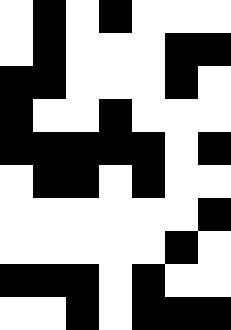[["white", "black", "white", "black", "white", "white", "white"], ["white", "black", "white", "white", "white", "black", "black"], ["black", "black", "white", "white", "white", "black", "white"], ["black", "white", "white", "black", "white", "white", "white"], ["black", "black", "black", "black", "black", "white", "black"], ["white", "black", "black", "white", "black", "white", "white"], ["white", "white", "white", "white", "white", "white", "black"], ["white", "white", "white", "white", "white", "black", "white"], ["black", "black", "black", "white", "black", "white", "white"], ["white", "white", "black", "white", "black", "black", "black"]]